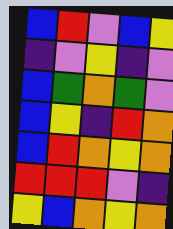[["blue", "red", "violet", "blue", "yellow"], ["indigo", "violet", "yellow", "indigo", "violet"], ["blue", "green", "orange", "green", "violet"], ["blue", "yellow", "indigo", "red", "orange"], ["blue", "red", "orange", "yellow", "orange"], ["red", "red", "red", "violet", "indigo"], ["yellow", "blue", "orange", "yellow", "orange"]]